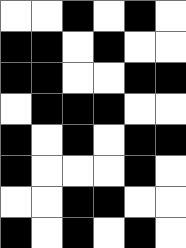[["white", "white", "black", "white", "black", "white"], ["black", "black", "white", "black", "white", "white"], ["black", "black", "white", "white", "black", "black"], ["white", "black", "black", "black", "white", "white"], ["black", "white", "black", "white", "black", "black"], ["black", "white", "white", "white", "black", "white"], ["white", "white", "black", "black", "white", "white"], ["black", "white", "black", "white", "black", "white"]]